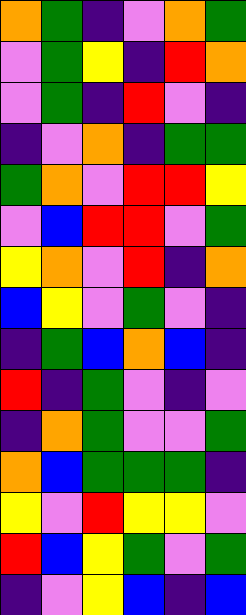[["orange", "green", "indigo", "violet", "orange", "green"], ["violet", "green", "yellow", "indigo", "red", "orange"], ["violet", "green", "indigo", "red", "violet", "indigo"], ["indigo", "violet", "orange", "indigo", "green", "green"], ["green", "orange", "violet", "red", "red", "yellow"], ["violet", "blue", "red", "red", "violet", "green"], ["yellow", "orange", "violet", "red", "indigo", "orange"], ["blue", "yellow", "violet", "green", "violet", "indigo"], ["indigo", "green", "blue", "orange", "blue", "indigo"], ["red", "indigo", "green", "violet", "indigo", "violet"], ["indigo", "orange", "green", "violet", "violet", "green"], ["orange", "blue", "green", "green", "green", "indigo"], ["yellow", "violet", "red", "yellow", "yellow", "violet"], ["red", "blue", "yellow", "green", "violet", "green"], ["indigo", "violet", "yellow", "blue", "indigo", "blue"]]